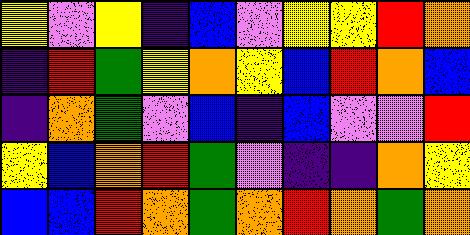[["yellow", "violet", "yellow", "indigo", "blue", "violet", "yellow", "yellow", "red", "orange"], ["indigo", "red", "green", "yellow", "orange", "yellow", "blue", "red", "orange", "blue"], ["indigo", "orange", "green", "violet", "blue", "indigo", "blue", "violet", "violet", "red"], ["yellow", "blue", "orange", "red", "green", "violet", "indigo", "indigo", "orange", "yellow"], ["blue", "blue", "red", "orange", "green", "orange", "red", "orange", "green", "orange"]]